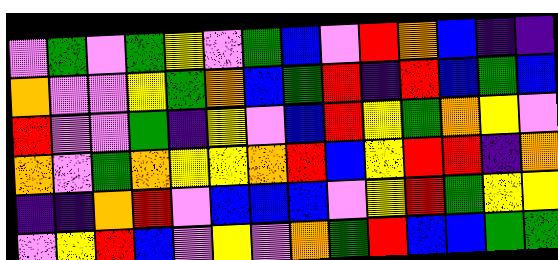[["violet", "green", "violet", "green", "yellow", "violet", "green", "blue", "violet", "red", "orange", "blue", "indigo", "indigo"], ["orange", "violet", "violet", "yellow", "green", "orange", "blue", "green", "red", "indigo", "red", "blue", "green", "blue"], ["red", "violet", "violet", "green", "indigo", "yellow", "violet", "blue", "red", "yellow", "green", "orange", "yellow", "violet"], ["orange", "violet", "green", "orange", "yellow", "yellow", "orange", "red", "blue", "yellow", "red", "red", "indigo", "orange"], ["indigo", "indigo", "orange", "red", "violet", "blue", "blue", "blue", "violet", "yellow", "red", "green", "yellow", "yellow"], ["violet", "yellow", "red", "blue", "violet", "yellow", "violet", "orange", "green", "red", "blue", "blue", "green", "green"]]